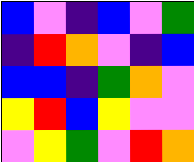[["blue", "violet", "indigo", "blue", "violet", "green"], ["indigo", "red", "orange", "violet", "indigo", "blue"], ["blue", "blue", "indigo", "green", "orange", "violet"], ["yellow", "red", "blue", "yellow", "violet", "violet"], ["violet", "yellow", "green", "violet", "red", "orange"]]